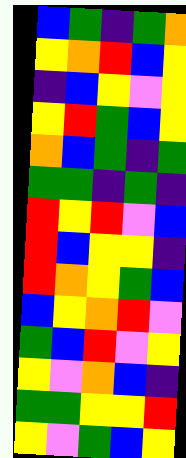[["blue", "green", "indigo", "green", "orange"], ["yellow", "orange", "red", "blue", "yellow"], ["indigo", "blue", "yellow", "violet", "yellow"], ["yellow", "red", "green", "blue", "yellow"], ["orange", "blue", "green", "indigo", "green"], ["green", "green", "indigo", "green", "indigo"], ["red", "yellow", "red", "violet", "blue"], ["red", "blue", "yellow", "yellow", "indigo"], ["red", "orange", "yellow", "green", "blue"], ["blue", "yellow", "orange", "red", "violet"], ["green", "blue", "red", "violet", "yellow"], ["yellow", "violet", "orange", "blue", "indigo"], ["green", "green", "yellow", "yellow", "red"], ["yellow", "violet", "green", "blue", "yellow"]]